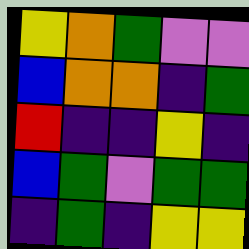[["yellow", "orange", "green", "violet", "violet"], ["blue", "orange", "orange", "indigo", "green"], ["red", "indigo", "indigo", "yellow", "indigo"], ["blue", "green", "violet", "green", "green"], ["indigo", "green", "indigo", "yellow", "yellow"]]